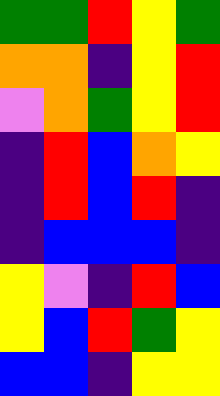[["green", "green", "red", "yellow", "green"], ["orange", "orange", "indigo", "yellow", "red"], ["violet", "orange", "green", "yellow", "red"], ["indigo", "red", "blue", "orange", "yellow"], ["indigo", "red", "blue", "red", "indigo"], ["indigo", "blue", "blue", "blue", "indigo"], ["yellow", "violet", "indigo", "red", "blue"], ["yellow", "blue", "red", "green", "yellow"], ["blue", "blue", "indigo", "yellow", "yellow"]]